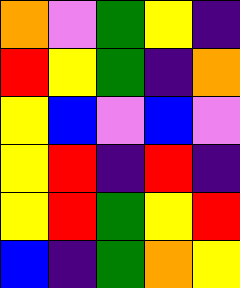[["orange", "violet", "green", "yellow", "indigo"], ["red", "yellow", "green", "indigo", "orange"], ["yellow", "blue", "violet", "blue", "violet"], ["yellow", "red", "indigo", "red", "indigo"], ["yellow", "red", "green", "yellow", "red"], ["blue", "indigo", "green", "orange", "yellow"]]